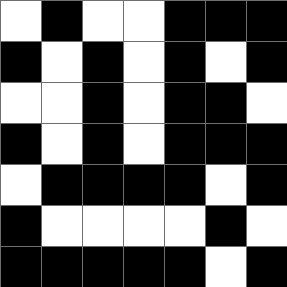[["white", "black", "white", "white", "black", "black", "black"], ["black", "white", "black", "white", "black", "white", "black"], ["white", "white", "black", "white", "black", "black", "white"], ["black", "white", "black", "white", "black", "black", "black"], ["white", "black", "black", "black", "black", "white", "black"], ["black", "white", "white", "white", "white", "black", "white"], ["black", "black", "black", "black", "black", "white", "black"]]